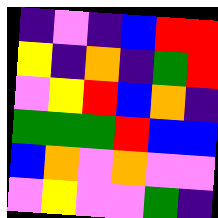[["indigo", "violet", "indigo", "blue", "red", "red"], ["yellow", "indigo", "orange", "indigo", "green", "red"], ["violet", "yellow", "red", "blue", "orange", "indigo"], ["green", "green", "green", "red", "blue", "blue"], ["blue", "orange", "violet", "orange", "violet", "violet"], ["violet", "yellow", "violet", "violet", "green", "indigo"]]